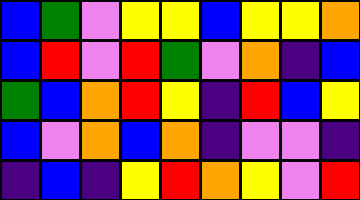[["blue", "green", "violet", "yellow", "yellow", "blue", "yellow", "yellow", "orange"], ["blue", "red", "violet", "red", "green", "violet", "orange", "indigo", "blue"], ["green", "blue", "orange", "red", "yellow", "indigo", "red", "blue", "yellow"], ["blue", "violet", "orange", "blue", "orange", "indigo", "violet", "violet", "indigo"], ["indigo", "blue", "indigo", "yellow", "red", "orange", "yellow", "violet", "red"]]